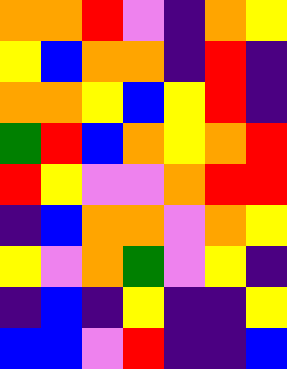[["orange", "orange", "red", "violet", "indigo", "orange", "yellow"], ["yellow", "blue", "orange", "orange", "indigo", "red", "indigo"], ["orange", "orange", "yellow", "blue", "yellow", "red", "indigo"], ["green", "red", "blue", "orange", "yellow", "orange", "red"], ["red", "yellow", "violet", "violet", "orange", "red", "red"], ["indigo", "blue", "orange", "orange", "violet", "orange", "yellow"], ["yellow", "violet", "orange", "green", "violet", "yellow", "indigo"], ["indigo", "blue", "indigo", "yellow", "indigo", "indigo", "yellow"], ["blue", "blue", "violet", "red", "indigo", "indigo", "blue"]]